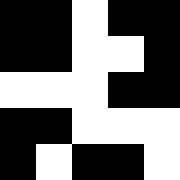[["black", "black", "white", "black", "black"], ["black", "black", "white", "white", "black"], ["white", "white", "white", "black", "black"], ["black", "black", "white", "white", "white"], ["black", "white", "black", "black", "white"]]